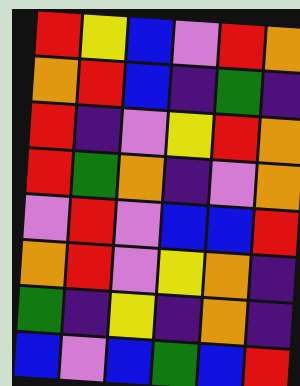[["red", "yellow", "blue", "violet", "red", "orange"], ["orange", "red", "blue", "indigo", "green", "indigo"], ["red", "indigo", "violet", "yellow", "red", "orange"], ["red", "green", "orange", "indigo", "violet", "orange"], ["violet", "red", "violet", "blue", "blue", "red"], ["orange", "red", "violet", "yellow", "orange", "indigo"], ["green", "indigo", "yellow", "indigo", "orange", "indigo"], ["blue", "violet", "blue", "green", "blue", "red"]]